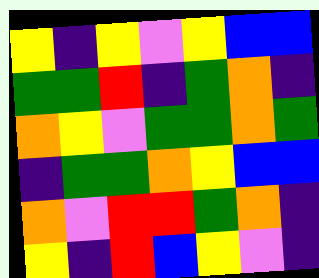[["yellow", "indigo", "yellow", "violet", "yellow", "blue", "blue"], ["green", "green", "red", "indigo", "green", "orange", "indigo"], ["orange", "yellow", "violet", "green", "green", "orange", "green"], ["indigo", "green", "green", "orange", "yellow", "blue", "blue"], ["orange", "violet", "red", "red", "green", "orange", "indigo"], ["yellow", "indigo", "red", "blue", "yellow", "violet", "indigo"]]